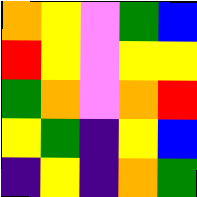[["orange", "yellow", "violet", "green", "blue"], ["red", "yellow", "violet", "yellow", "yellow"], ["green", "orange", "violet", "orange", "red"], ["yellow", "green", "indigo", "yellow", "blue"], ["indigo", "yellow", "indigo", "orange", "green"]]